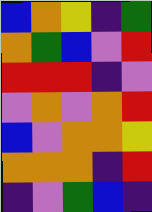[["blue", "orange", "yellow", "indigo", "green"], ["orange", "green", "blue", "violet", "red"], ["red", "red", "red", "indigo", "violet"], ["violet", "orange", "violet", "orange", "red"], ["blue", "violet", "orange", "orange", "yellow"], ["orange", "orange", "orange", "indigo", "red"], ["indigo", "violet", "green", "blue", "indigo"]]